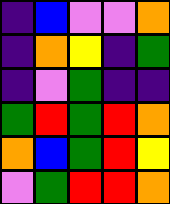[["indigo", "blue", "violet", "violet", "orange"], ["indigo", "orange", "yellow", "indigo", "green"], ["indigo", "violet", "green", "indigo", "indigo"], ["green", "red", "green", "red", "orange"], ["orange", "blue", "green", "red", "yellow"], ["violet", "green", "red", "red", "orange"]]